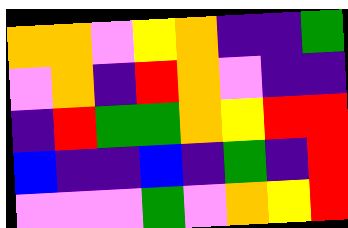[["orange", "orange", "violet", "yellow", "orange", "indigo", "indigo", "green"], ["violet", "orange", "indigo", "red", "orange", "violet", "indigo", "indigo"], ["indigo", "red", "green", "green", "orange", "yellow", "red", "red"], ["blue", "indigo", "indigo", "blue", "indigo", "green", "indigo", "red"], ["violet", "violet", "violet", "green", "violet", "orange", "yellow", "red"]]